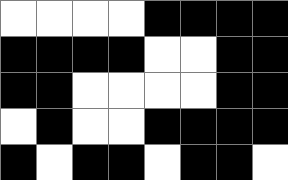[["white", "white", "white", "white", "black", "black", "black", "black"], ["black", "black", "black", "black", "white", "white", "black", "black"], ["black", "black", "white", "white", "white", "white", "black", "black"], ["white", "black", "white", "white", "black", "black", "black", "black"], ["black", "white", "black", "black", "white", "black", "black", "white"]]